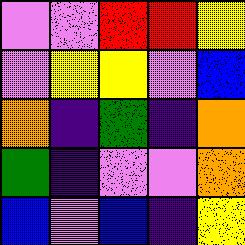[["violet", "violet", "red", "red", "yellow"], ["violet", "yellow", "yellow", "violet", "blue"], ["orange", "indigo", "green", "indigo", "orange"], ["green", "indigo", "violet", "violet", "orange"], ["blue", "violet", "blue", "indigo", "yellow"]]